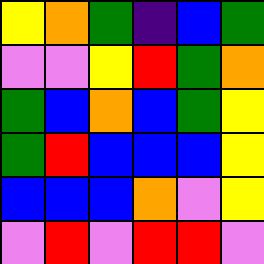[["yellow", "orange", "green", "indigo", "blue", "green"], ["violet", "violet", "yellow", "red", "green", "orange"], ["green", "blue", "orange", "blue", "green", "yellow"], ["green", "red", "blue", "blue", "blue", "yellow"], ["blue", "blue", "blue", "orange", "violet", "yellow"], ["violet", "red", "violet", "red", "red", "violet"]]